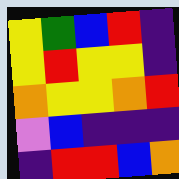[["yellow", "green", "blue", "red", "indigo"], ["yellow", "red", "yellow", "yellow", "indigo"], ["orange", "yellow", "yellow", "orange", "red"], ["violet", "blue", "indigo", "indigo", "indigo"], ["indigo", "red", "red", "blue", "orange"]]